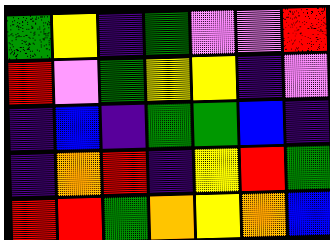[["green", "yellow", "indigo", "green", "violet", "violet", "red"], ["red", "violet", "green", "yellow", "yellow", "indigo", "violet"], ["indigo", "blue", "indigo", "green", "green", "blue", "indigo"], ["indigo", "orange", "red", "indigo", "yellow", "red", "green"], ["red", "red", "green", "orange", "yellow", "orange", "blue"]]